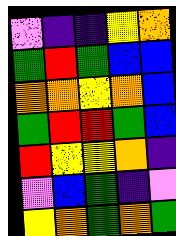[["violet", "indigo", "indigo", "yellow", "orange"], ["green", "red", "green", "blue", "blue"], ["orange", "orange", "yellow", "orange", "blue"], ["green", "red", "red", "green", "blue"], ["red", "yellow", "yellow", "orange", "indigo"], ["violet", "blue", "green", "indigo", "violet"], ["yellow", "orange", "green", "orange", "green"]]